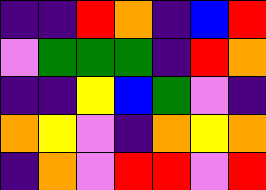[["indigo", "indigo", "red", "orange", "indigo", "blue", "red"], ["violet", "green", "green", "green", "indigo", "red", "orange"], ["indigo", "indigo", "yellow", "blue", "green", "violet", "indigo"], ["orange", "yellow", "violet", "indigo", "orange", "yellow", "orange"], ["indigo", "orange", "violet", "red", "red", "violet", "red"]]